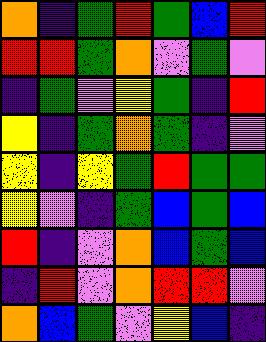[["orange", "indigo", "green", "red", "green", "blue", "red"], ["red", "red", "green", "orange", "violet", "green", "violet"], ["indigo", "green", "violet", "yellow", "green", "indigo", "red"], ["yellow", "indigo", "green", "orange", "green", "indigo", "violet"], ["yellow", "indigo", "yellow", "green", "red", "green", "green"], ["yellow", "violet", "indigo", "green", "blue", "green", "blue"], ["red", "indigo", "violet", "orange", "blue", "green", "blue"], ["indigo", "red", "violet", "orange", "red", "red", "violet"], ["orange", "blue", "green", "violet", "yellow", "blue", "indigo"]]